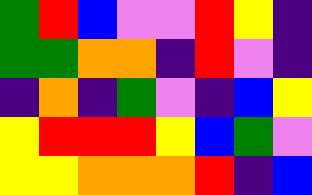[["green", "red", "blue", "violet", "violet", "red", "yellow", "indigo"], ["green", "green", "orange", "orange", "indigo", "red", "violet", "indigo"], ["indigo", "orange", "indigo", "green", "violet", "indigo", "blue", "yellow"], ["yellow", "red", "red", "red", "yellow", "blue", "green", "violet"], ["yellow", "yellow", "orange", "orange", "orange", "red", "indigo", "blue"]]